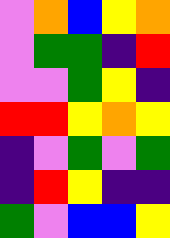[["violet", "orange", "blue", "yellow", "orange"], ["violet", "green", "green", "indigo", "red"], ["violet", "violet", "green", "yellow", "indigo"], ["red", "red", "yellow", "orange", "yellow"], ["indigo", "violet", "green", "violet", "green"], ["indigo", "red", "yellow", "indigo", "indigo"], ["green", "violet", "blue", "blue", "yellow"]]